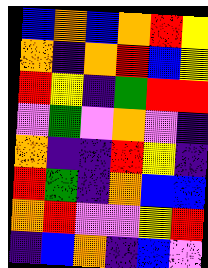[["blue", "orange", "blue", "orange", "red", "yellow"], ["orange", "indigo", "orange", "red", "blue", "yellow"], ["red", "yellow", "indigo", "green", "red", "red"], ["violet", "green", "violet", "orange", "violet", "indigo"], ["orange", "indigo", "indigo", "red", "yellow", "indigo"], ["red", "green", "indigo", "orange", "blue", "blue"], ["orange", "red", "violet", "violet", "yellow", "red"], ["indigo", "blue", "orange", "indigo", "blue", "violet"]]